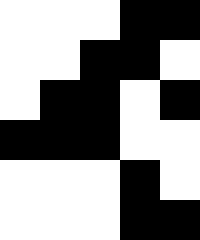[["white", "white", "white", "black", "black"], ["white", "white", "black", "black", "white"], ["white", "black", "black", "white", "black"], ["black", "black", "black", "white", "white"], ["white", "white", "white", "black", "white"], ["white", "white", "white", "black", "black"]]